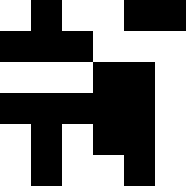[["white", "black", "white", "white", "black", "black"], ["black", "black", "black", "white", "white", "white"], ["white", "white", "white", "black", "black", "white"], ["black", "black", "black", "black", "black", "white"], ["white", "black", "white", "black", "black", "white"], ["white", "black", "white", "white", "black", "white"]]